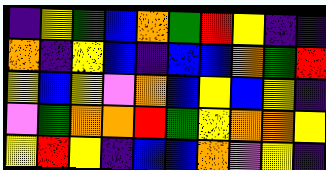[["indigo", "yellow", "green", "blue", "orange", "green", "red", "yellow", "indigo", "indigo"], ["orange", "indigo", "yellow", "blue", "indigo", "blue", "blue", "orange", "green", "red"], ["yellow", "blue", "yellow", "violet", "orange", "blue", "yellow", "blue", "yellow", "indigo"], ["violet", "green", "orange", "orange", "red", "green", "yellow", "orange", "orange", "yellow"], ["yellow", "red", "yellow", "indigo", "blue", "blue", "orange", "violet", "yellow", "indigo"]]